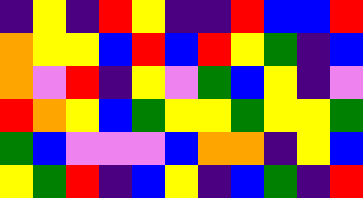[["indigo", "yellow", "indigo", "red", "yellow", "indigo", "indigo", "red", "blue", "blue", "red"], ["orange", "yellow", "yellow", "blue", "red", "blue", "red", "yellow", "green", "indigo", "blue"], ["orange", "violet", "red", "indigo", "yellow", "violet", "green", "blue", "yellow", "indigo", "violet"], ["red", "orange", "yellow", "blue", "green", "yellow", "yellow", "green", "yellow", "yellow", "green"], ["green", "blue", "violet", "violet", "violet", "blue", "orange", "orange", "indigo", "yellow", "blue"], ["yellow", "green", "red", "indigo", "blue", "yellow", "indigo", "blue", "green", "indigo", "red"]]